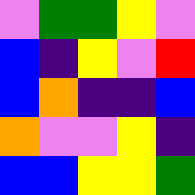[["violet", "green", "green", "yellow", "violet"], ["blue", "indigo", "yellow", "violet", "red"], ["blue", "orange", "indigo", "indigo", "blue"], ["orange", "violet", "violet", "yellow", "indigo"], ["blue", "blue", "yellow", "yellow", "green"]]